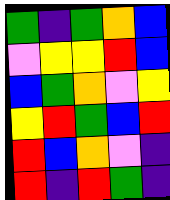[["green", "indigo", "green", "orange", "blue"], ["violet", "yellow", "yellow", "red", "blue"], ["blue", "green", "orange", "violet", "yellow"], ["yellow", "red", "green", "blue", "red"], ["red", "blue", "orange", "violet", "indigo"], ["red", "indigo", "red", "green", "indigo"]]